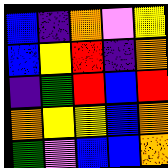[["blue", "indigo", "orange", "violet", "yellow"], ["blue", "yellow", "red", "indigo", "orange"], ["indigo", "green", "red", "blue", "red"], ["orange", "yellow", "yellow", "blue", "orange"], ["green", "violet", "blue", "blue", "orange"]]